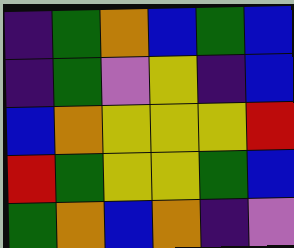[["indigo", "green", "orange", "blue", "green", "blue"], ["indigo", "green", "violet", "yellow", "indigo", "blue"], ["blue", "orange", "yellow", "yellow", "yellow", "red"], ["red", "green", "yellow", "yellow", "green", "blue"], ["green", "orange", "blue", "orange", "indigo", "violet"]]